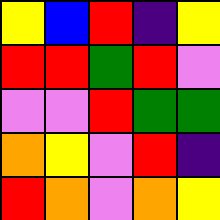[["yellow", "blue", "red", "indigo", "yellow"], ["red", "red", "green", "red", "violet"], ["violet", "violet", "red", "green", "green"], ["orange", "yellow", "violet", "red", "indigo"], ["red", "orange", "violet", "orange", "yellow"]]